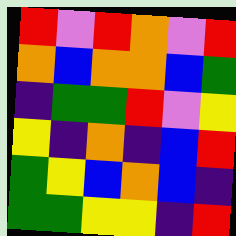[["red", "violet", "red", "orange", "violet", "red"], ["orange", "blue", "orange", "orange", "blue", "green"], ["indigo", "green", "green", "red", "violet", "yellow"], ["yellow", "indigo", "orange", "indigo", "blue", "red"], ["green", "yellow", "blue", "orange", "blue", "indigo"], ["green", "green", "yellow", "yellow", "indigo", "red"]]